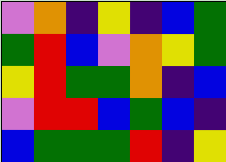[["violet", "orange", "indigo", "yellow", "indigo", "blue", "green"], ["green", "red", "blue", "violet", "orange", "yellow", "green"], ["yellow", "red", "green", "green", "orange", "indigo", "blue"], ["violet", "red", "red", "blue", "green", "blue", "indigo"], ["blue", "green", "green", "green", "red", "indigo", "yellow"]]